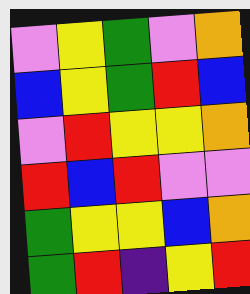[["violet", "yellow", "green", "violet", "orange"], ["blue", "yellow", "green", "red", "blue"], ["violet", "red", "yellow", "yellow", "orange"], ["red", "blue", "red", "violet", "violet"], ["green", "yellow", "yellow", "blue", "orange"], ["green", "red", "indigo", "yellow", "red"]]